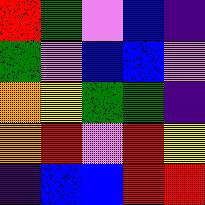[["red", "green", "violet", "blue", "indigo"], ["green", "violet", "blue", "blue", "violet"], ["orange", "yellow", "green", "green", "indigo"], ["orange", "red", "violet", "red", "yellow"], ["indigo", "blue", "blue", "red", "red"]]